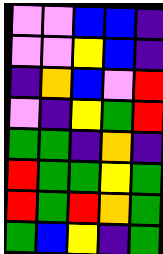[["violet", "violet", "blue", "blue", "indigo"], ["violet", "violet", "yellow", "blue", "indigo"], ["indigo", "orange", "blue", "violet", "red"], ["violet", "indigo", "yellow", "green", "red"], ["green", "green", "indigo", "orange", "indigo"], ["red", "green", "green", "yellow", "green"], ["red", "green", "red", "orange", "green"], ["green", "blue", "yellow", "indigo", "green"]]